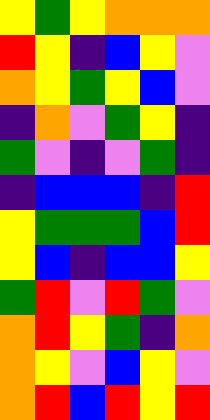[["yellow", "green", "yellow", "orange", "orange", "orange"], ["red", "yellow", "indigo", "blue", "yellow", "violet"], ["orange", "yellow", "green", "yellow", "blue", "violet"], ["indigo", "orange", "violet", "green", "yellow", "indigo"], ["green", "violet", "indigo", "violet", "green", "indigo"], ["indigo", "blue", "blue", "blue", "indigo", "red"], ["yellow", "green", "green", "green", "blue", "red"], ["yellow", "blue", "indigo", "blue", "blue", "yellow"], ["green", "red", "violet", "red", "green", "violet"], ["orange", "red", "yellow", "green", "indigo", "orange"], ["orange", "yellow", "violet", "blue", "yellow", "violet"], ["orange", "red", "blue", "red", "yellow", "red"]]